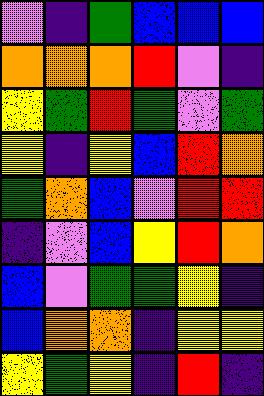[["violet", "indigo", "green", "blue", "blue", "blue"], ["orange", "orange", "orange", "red", "violet", "indigo"], ["yellow", "green", "red", "green", "violet", "green"], ["yellow", "indigo", "yellow", "blue", "red", "orange"], ["green", "orange", "blue", "violet", "red", "red"], ["indigo", "violet", "blue", "yellow", "red", "orange"], ["blue", "violet", "green", "green", "yellow", "indigo"], ["blue", "orange", "orange", "indigo", "yellow", "yellow"], ["yellow", "green", "yellow", "indigo", "red", "indigo"]]